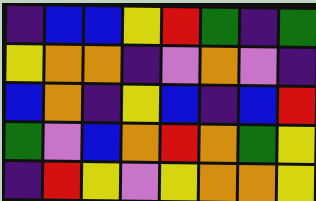[["indigo", "blue", "blue", "yellow", "red", "green", "indigo", "green"], ["yellow", "orange", "orange", "indigo", "violet", "orange", "violet", "indigo"], ["blue", "orange", "indigo", "yellow", "blue", "indigo", "blue", "red"], ["green", "violet", "blue", "orange", "red", "orange", "green", "yellow"], ["indigo", "red", "yellow", "violet", "yellow", "orange", "orange", "yellow"]]